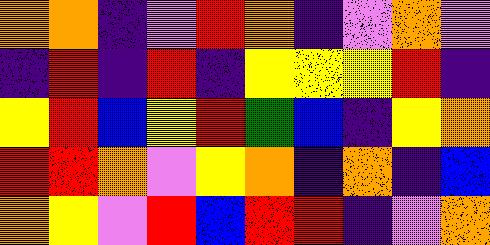[["orange", "orange", "indigo", "violet", "red", "orange", "indigo", "violet", "orange", "violet"], ["indigo", "red", "indigo", "red", "indigo", "yellow", "yellow", "yellow", "red", "indigo"], ["yellow", "red", "blue", "yellow", "red", "green", "blue", "indigo", "yellow", "orange"], ["red", "red", "orange", "violet", "yellow", "orange", "indigo", "orange", "indigo", "blue"], ["orange", "yellow", "violet", "red", "blue", "red", "red", "indigo", "violet", "orange"]]